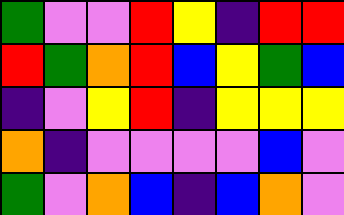[["green", "violet", "violet", "red", "yellow", "indigo", "red", "red"], ["red", "green", "orange", "red", "blue", "yellow", "green", "blue"], ["indigo", "violet", "yellow", "red", "indigo", "yellow", "yellow", "yellow"], ["orange", "indigo", "violet", "violet", "violet", "violet", "blue", "violet"], ["green", "violet", "orange", "blue", "indigo", "blue", "orange", "violet"]]